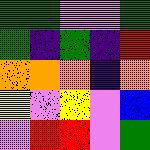[["green", "green", "violet", "violet", "green"], ["green", "indigo", "green", "indigo", "red"], ["orange", "orange", "orange", "indigo", "orange"], ["yellow", "violet", "yellow", "violet", "blue"], ["violet", "red", "red", "violet", "green"]]